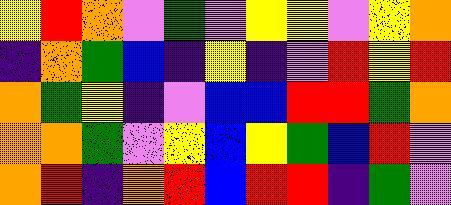[["yellow", "red", "orange", "violet", "green", "violet", "yellow", "yellow", "violet", "yellow", "orange"], ["indigo", "orange", "green", "blue", "indigo", "yellow", "indigo", "violet", "red", "yellow", "red"], ["orange", "green", "yellow", "indigo", "violet", "blue", "blue", "red", "red", "green", "orange"], ["orange", "orange", "green", "violet", "yellow", "blue", "yellow", "green", "blue", "red", "violet"], ["orange", "red", "indigo", "orange", "red", "blue", "red", "red", "indigo", "green", "violet"]]